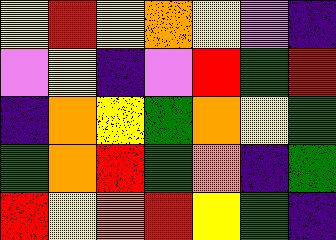[["yellow", "red", "yellow", "orange", "yellow", "violet", "indigo"], ["violet", "yellow", "indigo", "violet", "red", "green", "red"], ["indigo", "orange", "yellow", "green", "orange", "yellow", "green"], ["green", "orange", "red", "green", "orange", "indigo", "green"], ["red", "yellow", "orange", "red", "yellow", "green", "indigo"]]